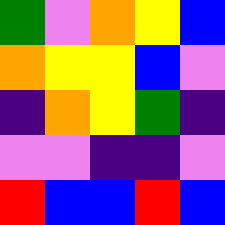[["green", "violet", "orange", "yellow", "blue"], ["orange", "yellow", "yellow", "blue", "violet"], ["indigo", "orange", "yellow", "green", "indigo"], ["violet", "violet", "indigo", "indigo", "violet"], ["red", "blue", "blue", "red", "blue"]]